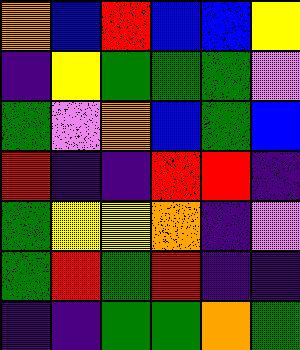[["orange", "blue", "red", "blue", "blue", "yellow"], ["indigo", "yellow", "green", "green", "green", "violet"], ["green", "violet", "orange", "blue", "green", "blue"], ["red", "indigo", "indigo", "red", "red", "indigo"], ["green", "yellow", "yellow", "orange", "indigo", "violet"], ["green", "red", "green", "red", "indigo", "indigo"], ["indigo", "indigo", "green", "green", "orange", "green"]]